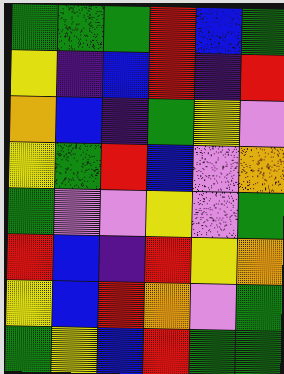[["green", "green", "green", "red", "blue", "green"], ["yellow", "indigo", "blue", "red", "indigo", "red"], ["orange", "blue", "indigo", "green", "yellow", "violet"], ["yellow", "green", "red", "blue", "violet", "orange"], ["green", "violet", "violet", "yellow", "violet", "green"], ["red", "blue", "indigo", "red", "yellow", "orange"], ["yellow", "blue", "red", "orange", "violet", "green"], ["green", "yellow", "blue", "red", "green", "green"]]